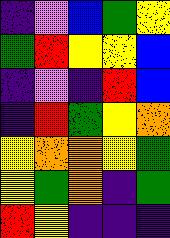[["indigo", "violet", "blue", "green", "yellow"], ["green", "red", "yellow", "yellow", "blue"], ["indigo", "violet", "indigo", "red", "blue"], ["indigo", "red", "green", "yellow", "orange"], ["yellow", "orange", "orange", "yellow", "green"], ["yellow", "green", "orange", "indigo", "green"], ["red", "yellow", "indigo", "indigo", "indigo"]]